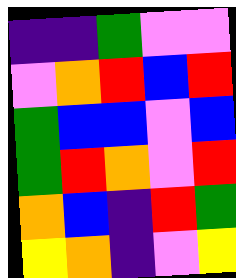[["indigo", "indigo", "green", "violet", "violet"], ["violet", "orange", "red", "blue", "red"], ["green", "blue", "blue", "violet", "blue"], ["green", "red", "orange", "violet", "red"], ["orange", "blue", "indigo", "red", "green"], ["yellow", "orange", "indigo", "violet", "yellow"]]